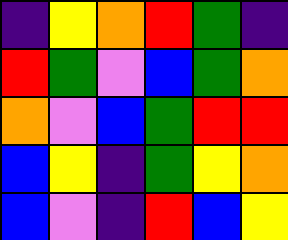[["indigo", "yellow", "orange", "red", "green", "indigo"], ["red", "green", "violet", "blue", "green", "orange"], ["orange", "violet", "blue", "green", "red", "red"], ["blue", "yellow", "indigo", "green", "yellow", "orange"], ["blue", "violet", "indigo", "red", "blue", "yellow"]]